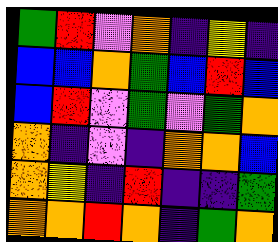[["green", "red", "violet", "orange", "indigo", "yellow", "indigo"], ["blue", "blue", "orange", "green", "blue", "red", "blue"], ["blue", "red", "violet", "green", "violet", "green", "orange"], ["orange", "indigo", "violet", "indigo", "orange", "orange", "blue"], ["orange", "yellow", "indigo", "red", "indigo", "indigo", "green"], ["orange", "orange", "red", "orange", "indigo", "green", "orange"]]